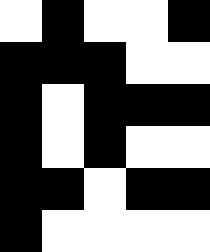[["white", "black", "white", "white", "black"], ["black", "black", "black", "white", "white"], ["black", "white", "black", "black", "black"], ["black", "white", "black", "white", "white"], ["black", "black", "white", "black", "black"], ["black", "white", "white", "white", "white"]]